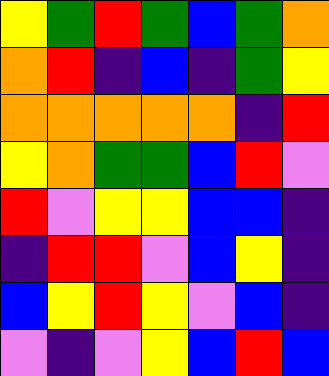[["yellow", "green", "red", "green", "blue", "green", "orange"], ["orange", "red", "indigo", "blue", "indigo", "green", "yellow"], ["orange", "orange", "orange", "orange", "orange", "indigo", "red"], ["yellow", "orange", "green", "green", "blue", "red", "violet"], ["red", "violet", "yellow", "yellow", "blue", "blue", "indigo"], ["indigo", "red", "red", "violet", "blue", "yellow", "indigo"], ["blue", "yellow", "red", "yellow", "violet", "blue", "indigo"], ["violet", "indigo", "violet", "yellow", "blue", "red", "blue"]]